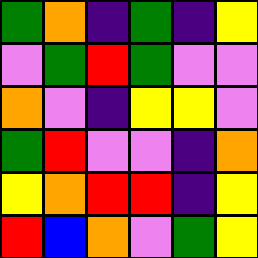[["green", "orange", "indigo", "green", "indigo", "yellow"], ["violet", "green", "red", "green", "violet", "violet"], ["orange", "violet", "indigo", "yellow", "yellow", "violet"], ["green", "red", "violet", "violet", "indigo", "orange"], ["yellow", "orange", "red", "red", "indigo", "yellow"], ["red", "blue", "orange", "violet", "green", "yellow"]]